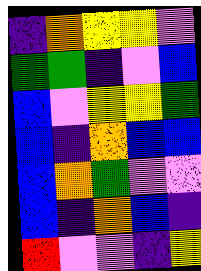[["indigo", "orange", "yellow", "yellow", "violet"], ["green", "green", "indigo", "violet", "blue"], ["blue", "violet", "yellow", "yellow", "green"], ["blue", "indigo", "orange", "blue", "blue"], ["blue", "orange", "green", "violet", "violet"], ["blue", "indigo", "orange", "blue", "indigo"], ["red", "violet", "violet", "indigo", "yellow"]]